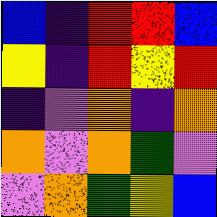[["blue", "indigo", "red", "red", "blue"], ["yellow", "indigo", "red", "yellow", "red"], ["indigo", "violet", "orange", "indigo", "orange"], ["orange", "violet", "orange", "green", "violet"], ["violet", "orange", "green", "yellow", "blue"]]